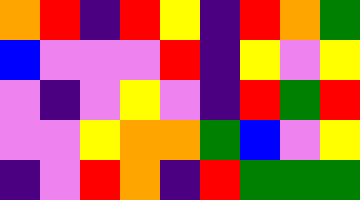[["orange", "red", "indigo", "red", "yellow", "indigo", "red", "orange", "green"], ["blue", "violet", "violet", "violet", "red", "indigo", "yellow", "violet", "yellow"], ["violet", "indigo", "violet", "yellow", "violet", "indigo", "red", "green", "red"], ["violet", "violet", "yellow", "orange", "orange", "green", "blue", "violet", "yellow"], ["indigo", "violet", "red", "orange", "indigo", "red", "green", "green", "green"]]